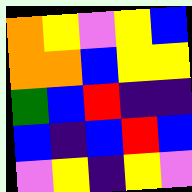[["orange", "yellow", "violet", "yellow", "blue"], ["orange", "orange", "blue", "yellow", "yellow"], ["green", "blue", "red", "indigo", "indigo"], ["blue", "indigo", "blue", "red", "blue"], ["violet", "yellow", "indigo", "yellow", "violet"]]